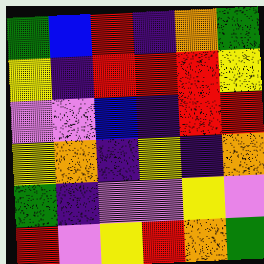[["green", "blue", "red", "indigo", "orange", "green"], ["yellow", "indigo", "red", "red", "red", "yellow"], ["violet", "violet", "blue", "indigo", "red", "red"], ["yellow", "orange", "indigo", "yellow", "indigo", "orange"], ["green", "indigo", "violet", "violet", "yellow", "violet"], ["red", "violet", "yellow", "red", "orange", "green"]]